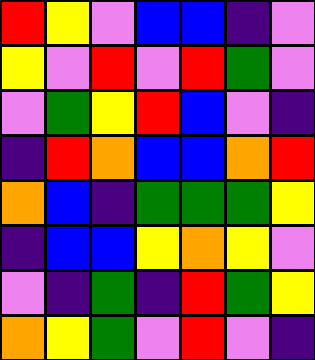[["red", "yellow", "violet", "blue", "blue", "indigo", "violet"], ["yellow", "violet", "red", "violet", "red", "green", "violet"], ["violet", "green", "yellow", "red", "blue", "violet", "indigo"], ["indigo", "red", "orange", "blue", "blue", "orange", "red"], ["orange", "blue", "indigo", "green", "green", "green", "yellow"], ["indigo", "blue", "blue", "yellow", "orange", "yellow", "violet"], ["violet", "indigo", "green", "indigo", "red", "green", "yellow"], ["orange", "yellow", "green", "violet", "red", "violet", "indigo"]]